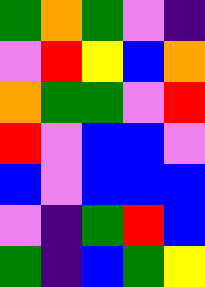[["green", "orange", "green", "violet", "indigo"], ["violet", "red", "yellow", "blue", "orange"], ["orange", "green", "green", "violet", "red"], ["red", "violet", "blue", "blue", "violet"], ["blue", "violet", "blue", "blue", "blue"], ["violet", "indigo", "green", "red", "blue"], ["green", "indigo", "blue", "green", "yellow"]]